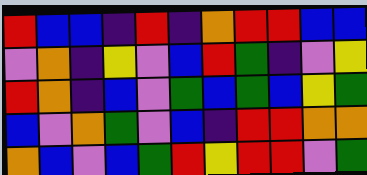[["red", "blue", "blue", "indigo", "red", "indigo", "orange", "red", "red", "blue", "blue"], ["violet", "orange", "indigo", "yellow", "violet", "blue", "red", "green", "indigo", "violet", "yellow"], ["red", "orange", "indigo", "blue", "violet", "green", "blue", "green", "blue", "yellow", "green"], ["blue", "violet", "orange", "green", "violet", "blue", "indigo", "red", "red", "orange", "orange"], ["orange", "blue", "violet", "blue", "green", "red", "yellow", "red", "red", "violet", "green"]]